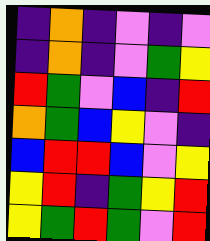[["indigo", "orange", "indigo", "violet", "indigo", "violet"], ["indigo", "orange", "indigo", "violet", "green", "yellow"], ["red", "green", "violet", "blue", "indigo", "red"], ["orange", "green", "blue", "yellow", "violet", "indigo"], ["blue", "red", "red", "blue", "violet", "yellow"], ["yellow", "red", "indigo", "green", "yellow", "red"], ["yellow", "green", "red", "green", "violet", "red"]]